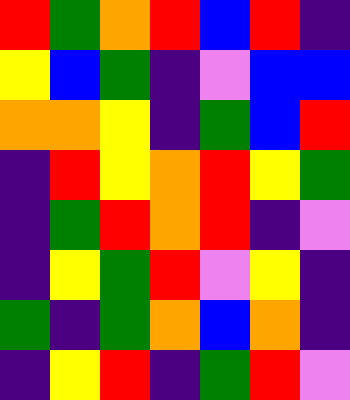[["red", "green", "orange", "red", "blue", "red", "indigo"], ["yellow", "blue", "green", "indigo", "violet", "blue", "blue"], ["orange", "orange", "yellow", "indigo", "green", "blue", "red"], ["indigo", "red", "yellow", "orange", "red", "yellow", "green"], ["indigo", "green", "red", "orange", "red", "indigo", "violet"], ["indigo", "yellow", "green", "red", "violet", "yellow", "indigo"], ["green", "indigo", "green", "orange", "blue", "orange", "indigo"], ["indigo", "yellow", "red", "indigo", "green", "red", "violet"]]